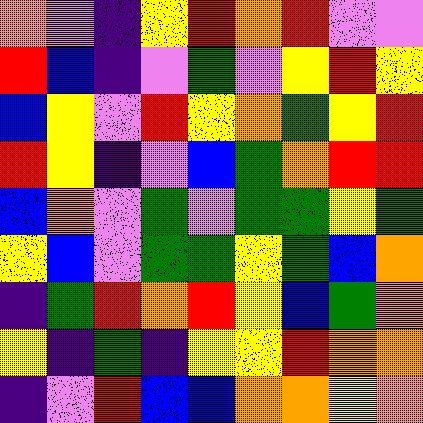[["orange", "violet", "indigo", "yellow", "red", "orange", "red", "violet", "violet"], ["red", "blue", "indigo", "violet", "green", "violet", "yellow", "red", "yellow"], ["blue", "yellow", "violet", "red", "yellow", "orange", "green", "yellow", "red"], ["red", "yellow", "indigo", "violet", "blue", "green", "orange", "red", "red"], ["blue", "orange", "violet", "green", "violet", "green", "green", "yellow", "green"], ["yellow", "blue", "violet", "green", "green", "yellow", "green", "blue", "orange"], ["indigo", "green", "red", "orange", "red", "yellow", "blue", "green", "orange"], ["yellow", "indigo", "green", "indigo", "yellow", "yellow", "red", "orange", "orange"], ["indigo", "violet", "red", "blue", "blue", "orange", "orange", "yellow", "orange"]]